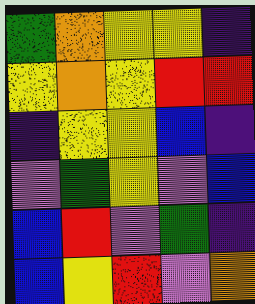[["green", "orange", "yellow", "yellow", "indigo"], ["yellow", "orange", "yellow", "red", "red"], ["indigo", "yellow", "yellow", "blue", "indigo"], ["violet", "green", "yellow", "violet", "blue"], ["blue", "red", "violet", "green", "indigo"], ["blue", "yellow", "red", "violet", "orange"]]